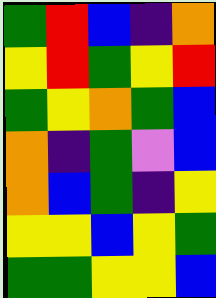[["green", "red", "blue", "indigo", "orange"], ["yellow", "red", "green", "yellow", "red"], ["green", "yellow", "orange", "green", "blue"], ["orange", "indigo", "green", "violet", "blue"], ["orange", "blue", "green", "indigo", "yellow"], ["yellow", "yellow", "blue", "yellow", "green"], ["green", "green", "yellow", "yellow", "blue"]]